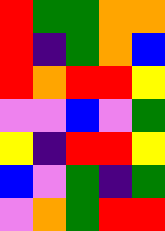[["red", "green", "green", "orange", "orange"], ["red", "indigo", "green", "orange", "blue"], ["red", "orange", "red", "red", "yellow"], ["violet", "violet", "blue", "violet", "green"], ["yellow", "indigo", "red", "red", "yellow"], ["blue", "violet", "green", "indigo", "green"], ["violet", "orange", "green", "red", "red"]]